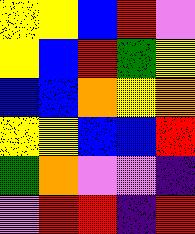[["yellow", "yellow", "blue", "red", "violet"], ["yellow", "blue", "red", "green", "yellow"], ["blue", "blue", "orange", "yellow", "orange"], ["yellow", "yellow", "blue", "blue", "red"], ["green", "orange", "violet", "violet", "indigo"], ["violet", "red", "red", "indigo", "red"]]